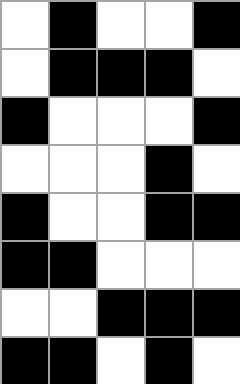[["white", "black", "white", "white", "black"], ["white", "black", "black", "black", "white"], ["black", "white", "white", "white", "black"], ["white", "white", "white", "black", "white"], ["black", "white", "white", "black", "black"], ["black", "black", "white", "white", "white"], ["white", "white", "black", "black", "black"], ["black", "black", "white", "black", "white"]]